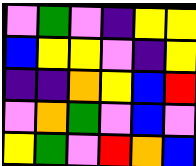[["violet", "green", "violet", "indigo", "yellow", "yellow"], ["blue", "yellow", "yellow", "violet", "indigo", "yellow"], ["indigo", "indigo", "orange", "yellow", "blue", "red"], ["violet", "orange", "green", "violet", "blue", "violet"], ["yellow", "green", "violet", "red", "orange", "blue"]]